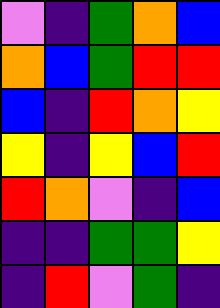[["violet", "indigo", "green", "orange", "blue"], ["orange", "blue", "green", "red", "red"], ["blue", "indigo", "red", "orange", "yellow"], ["yellow", "indigo", "yellow", "blue", "red"], ["red", "orange", "violet", "indigo", "blue"], ["indigo", "indigo", "green", "green", "yellow"], ["indigo", "red", "violet", "green", "indigo"]]